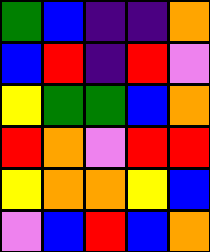[["green", "blue", "indigo", "indigo", "orange"], ["blue", "red", "indigo", "red", "violet"], ["yellow", "green", "green", "blue", "orange"], ["red", "orange", "violet", "red", "red"], ["yellow", "orange", "orange", "yellow", "blue"], ["violet", "blue", "red", "blue", "orange"]]